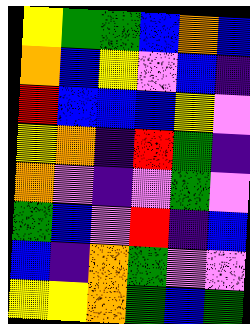[["yellow", "green", "green", "blue", "orange", "blue"], ["orange", "blue", "yellow", "violet", "blue", "indigo"], ["red", "blue", "blue", "blue", "yellow", "violet"], ["yellow", "orange", "indigo", "red", "green", "indigo"], ["orange", "violet", "indigo", "violet", "green", "violet"], ["green", "blue", "violet", "red", "indigo", "blue"], ["blue", "indigo", "orange", "green", "violet", "violet"], ["yellow", "yellow", "orange", "green", "blue", "green"]]